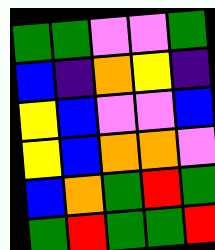[["green", "green", "violet", "violet", "green"], ["blue", "indigo", "orange", "yellow", "indigo"], ["yellow", "blue", "violet", "violet", "blue"], ["yellow", "blue", "orange", "orange", "violet"], ["blue", "orange", "green", "red", "green"], ["green", "red", "green", "green", "red"]]